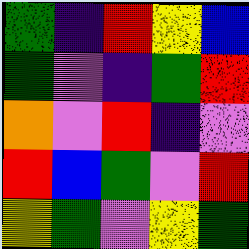[["green", "indigo", "red", "yellow", "blue"], ["green", "violet", "indigo", "green", "red"], ["orange", "violet", "red", "indigo", "violet"], ["red", "blue", "green", "violet", "red"], ["yellow", "green", "violet", "yellow", "green"]]